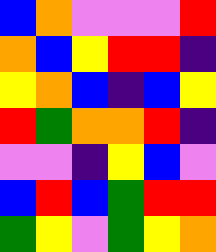[["blue", "orange", "violet", "violet", "violet", "red"], ["orange", "blue", "yellow", "red", "red", "indigo"], ["yellow", "orange", "blue", "indigo", "blue", "yellow"], ["red", "green", "orange", "orange", "red", "indigo"], ["violet", "violet", "indigo", "yellow", "blue", "violet"], ["blue", "red", "blue", "green", "red", "red"], ["green", "yellow", "violet", "green", "yellow", "orange"]]